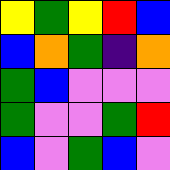[["yellow", "green", "yellow", "red", "blue"], ["blue", "orange", "green", "indigo", "orange"], ["green", "blue", "violet", "violet", "violet"], ["green", "violet", "violet", "green", "red"], ["blue", "violet", "green", "blue", "violet"]]